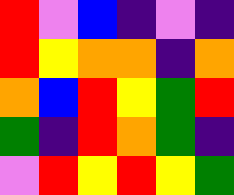[["red", "violet", "blue", "indigo", "violet", "indigo"], ["red", "yellow", "orange", "orange", "indigo", "orange"], ["orange", "blue", "red", "yellow", "green", "red"], ["green", "indigo", "red", "orange", "green", "indigo"], ["violet", "red", "yellow", "red", "yellow", "green"]]